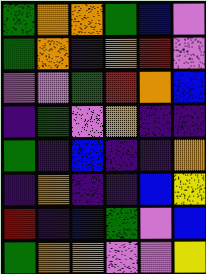[["green", "orange", "orange", "green", "blue", "violet"], ["green", "orange", "indigo", "orange", "red", "violet"], ["violet", "violet", "green", "red", "orange", "blue"], ["indigo", "green", "violet", "orange", "indigo", "indigo"], ["green", "indigo", "blue", "indigo", "indigo", "orange"], ["indigo", "orange", "indigo", "indigo", "blue", "yellow"], ["red", "indigo", "blue", "green", "violet", "blue"], ["green", "orange", "orange", "violet", "violet", "yellow"]]